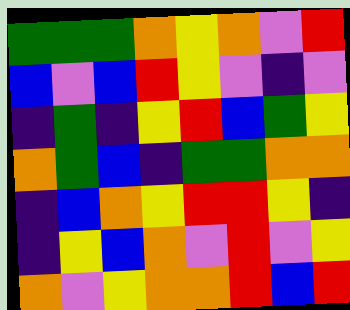[["green", "green", "green", "orange", "yellow", "orange", "violet", "red"], ["blue", "violet", "blue", "red", "yellow", "violet", "indigo", "violet"], ["indigo", "green", "indigo", "yellow", "red", "blue", "green", "yellow"], ["orange", "green", "blue", "indigo", "green", "green", "orange", "orange"], ["indigo", "blue", "orange", "yellow", "red", "red", "yellow", "indigo"], ["indigo", "yellow", "blue", "orange", "violet", "red", "violet", "yellow"], ["orange", "violet", "yellow", "orange", "orange", "red", "blue", "red"]]